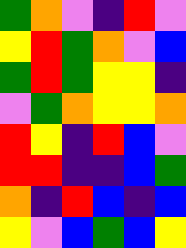[["green", "orange", "violet", "indigo", "red", "violet"], ["yellow", "red", "green", "orange", "violet", "blue"], ["green", "red", "green", "yellow", "yellow", "indigo"], ["violet", "green", "orange", "yellow", "yellow", "orange"], ["red", "yellow", "indigo", "red", "blue", "violet"], ["red", "red", "indigo", "indigo", "blue", "green"], ["orange", "indigo", "red", "blue", "indigo", "blue"], ["yellow", "violet", "blue", "green", "blue", "yellow"]]